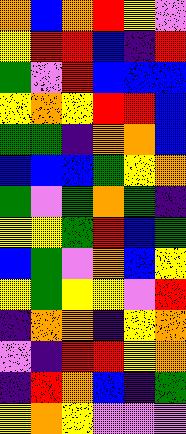[["orange", "blue", "orange", "red", "yellow", "violet"], ["yellow", "red", "red", "blue", "indigo", "red"], ["green", "violet", "red", "blue", "blue", "blue"], ["yellow", "orange", "yellow", "red", "red", "blue"], ["green", "green", "indigo", "orange", "orange", "blue"], ["blue", "blue", "blue", "green", "yellow", "orange"], ["green", "violet", "green", "orange", "green", "indigo"], ["yellow", "yellow", "green", "red", "blue", "green"], ["blue", "green", "violet", "orange", "blue", "yellow"], ["yellow", "green", "yellow", "yellow", "violet", "red"], ["indigo", "orange", "orange", "indigo", "yellow", "orange"], ["violet", "indigo", "red", "red", "yellow", "orange"], ["indigo", "red", "orange", "blue", "indigo", "green"], ["yellow", "orange", "yellow", "violet", "violet", "violet"]]